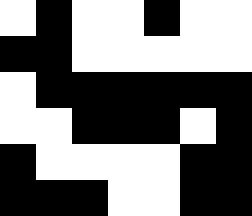[["white", "black", "white", "white", "black", "white", "white"], ["black", "black", "white", "white", "white", "white", "white"], ["white", "black", "black", "black", "black", "black", "black"], ["white", "white", "black", "black", "black", "white", "black"], ["black", "white", "white", "white", "white", "black", "black"], ["black", "black", "black", "white", "white", "black", "black"]]